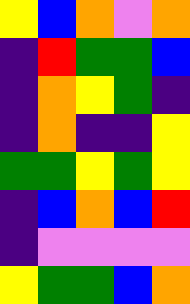[["yellow", "blue", "orange", "violet", "orange"], ["indigo", "red", "green", "green", "blue"], ["indigo", "orange", "yellow", "green", "indigo"], ["indigo", "orange", "indigo", "indigo", "yellow"], ["green", "green", "yellow", "green", "yellow"], ["indigo", "blue", "orange", "blue", "red"], ["indigo", "violet", "violet", "violet", "violet"], ["yellow", "green", "green", "blue", "orange"]]